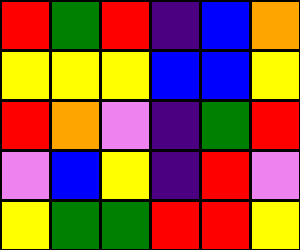[["red", "green", "red", "indigo", "blue", "orange"], ["yellow", "yellow", "yellow", "blue", "blue", "yellow"], ["red", "orange", "violet", "indigo", "green", "red"], ["violet", "blue", "yellow", "indigo", "red", "violet"], ["yellow", "green", "green", "red", "red", "yellow"]]